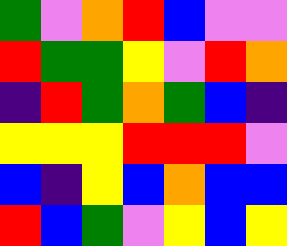[["green", "violet", "orange", "red", "blue", "violet", "violet"], ["red", "green", "green", "yellow", "violet", "red", "orange"], ["indigo", "red", "green", "orange", "green", "blue", "indigo"], ["yellow", "yellow", "yellow", "red", "red", "red", "violet"], ["blue", "indigo", "yellow", "blue", "orange", "blue", "blue"], ["red", "blue", "green", "violet", "yellow", "blue", "yellow"]]